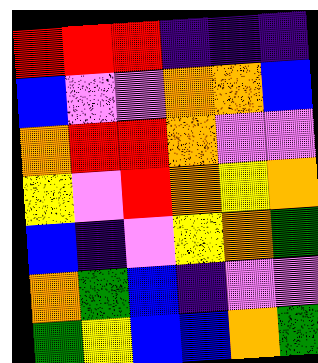[["red", "red", "red", "indigo", "indigo", "indigo"], ["blue", "violet", "violet", "orange", "orange", "blue"], ["orange", "red", "red", "orange", "violet", "violet"], ["yellow", "violet", "red", "orange", "yellow", "orange"], ["blue", "indigo", "violet", "yellow", "orange", "green"], ["orange", "green", "blue", "indigo", "violet", "violet"], ["green", "yellow", "blue", "blue", "orange", "green"]]